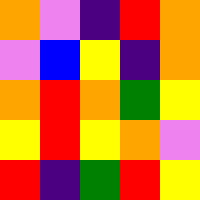[["orange", "violet", "indigo", "red", "orange"], ["violet", "blue", "yellow", "indigo", "orange"], ["orange", "red", "orange", "green", "yellow"], ["yellow", "red", "yellow", "orange", "violet"], ["red", "indigo", "green", "red", "yellow"]]